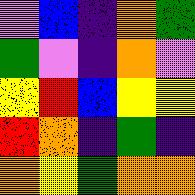[["violet", "blue", "indigo", "orange", "green"], ["green", "violet", "indigo", "orange", "violet"], ["yellow", "red", "blue", "yellow", "yellow"], ["red", "orange", "indigo", "green", "indigo"], ["orange", "yellow", "green", "orange", "orange"]]